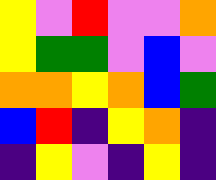[["yellow", "violet", "red", "violet", "violet", "orange"], ["yellow", "green", "green", "violet", "blue", "violet"], ["orange", "orange", "yellow", "orange", "blue", "green"], ["blue", "red", "indigo", "yellow", "orange", "indigo"], ["indigo", "yellow", "violet", "indigo", "yellow", "indigo"]]